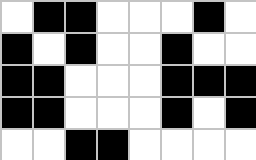[["white", "black", "black", "white", "white", "white", "black", "white"], ["black", "white", "black", "white", "white", "black", "white", "white"], ["black", "black", "white", "white", "white", "black", "black", "black"], ["black", "black", "white", "white", "white", "black", "white", "black"], ["white", "white", "black", "black", "white", "white", "white", "white"]]